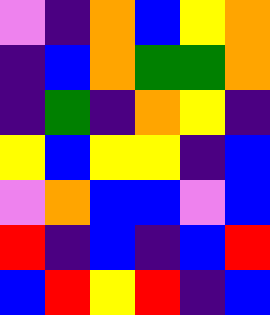[["violet", "indigo", "orange", "blue", "yellow", "orange"], ["indigo", "blue", "orange", "green", "green", "orange"], ["indigo", "green", "indigo", "orange", "yellow", "indigo"], ["yellow", "blue", "yellow", "yellow", "indigo", "blue"], ["violet", "orange", "blue", "blue", "violet", "blue"], ["red", "indigo", "blue", "indigo", "blue", "red"], ["blue", "red", "yellow", "red", "indigo", "blue"]]